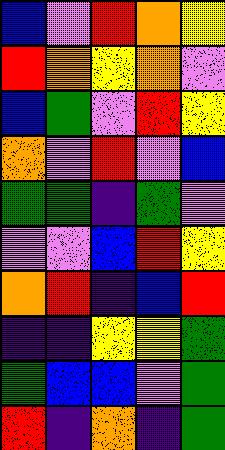[["blue", "violet", "red", "orange", "yellow"], ["red", "orange", "yellow", "orange", "violet"], ["blue", "green", "violet", "red", "yellow"], ["orange", "violet", "red", "violet", "blue"], ["green", "green", "indigo", "green", "violet"], ["violet", "violet", "blue", "red", "yellow"], ["orange", "red", "indigo", "blue", "red"], ["indigo", "indigo", "yellow", "yellow", "green"], ["green", "blue", "blue", "violet", "green"], ["red", "indigo", "orange", "indigo", "green"]]